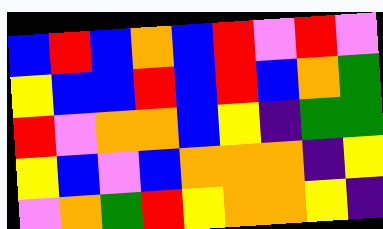[["blue", "red", "blue", "orange", "blue", "red", "violet", "red", "violet"], ["yellow", "blue", "blue", "red", "blue", "red", "blue", "orange", "green"], ["red", "violet", "orange", "orange", "blue", "yellow", "indigo", "green", "green"], ["yellow", "blue", "violet", "blue", "orange", "orange", "orange", "indigo", "yellow"], ["violet", "orange", "green", "red", "yellow", "orange", "orange", "yellow", "indigo"]]